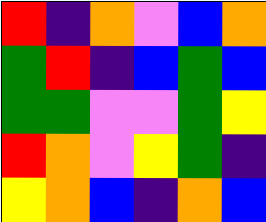[["red", "indigo", "orange", "violet", "blue", "orange"], ["green", "red", "indigo", "blue", "green", "blue"], ["green", "green", "violet", "violet", "green", "yellow"], ["red", "orange", "violet", "yellow", "green", "indigo"], ["yellow", "orange", "blue", "indigo", "orange", "blue"]]